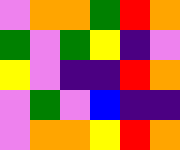[["violet", "orange", "orange", "green", "red", "orange"], ["green", "violet", "green", "yellow", "indigo", "violet"], ["yellow", "violet", "indigo", "indigo", "red", "orange"], ["violet", "green", "violet", "blue", "indigo", "indigo"], ["violet", "orange", "orange", "yellow", "red", "orange"]]